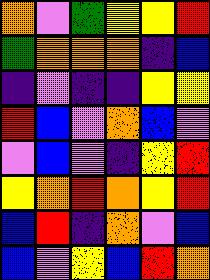[["orange", "violet", "green", "yellow", "yellow", "red"], ["green", "orange", "orange", "orange", "indigo", "blue"], ["indigo", "violet", "indigo", "indigo", "yellow", "yellow"], ["red", "blue", "violet", "orange", "blue", "violet"], ["violet", "blue", "violet", "indigo", "yellow", "red"], ["yellow", "orange", "red", "orange", "yellow", "red"], ["blue", "red", "indigo", "orange", "violet", "blue"], ["blue", "violet", "yellow", "blue", "red", "orange"]]